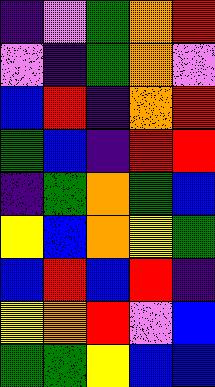[["indigo", "violet", "green", "orange", "red"], ["violet", "indigo", "green", "orange", "violet"], ["blue", "red", "indigo", "orange", "red"], ["green", "blue", "indigo", "red", "red"], ["indigo", "green", "orange", "green", "blue"], ["yellow", "blue", "orange", "yellow", "green"], ["blue", "red", "blue", "red", "indigo"], ["yellow", "orange", "red", "violet", "blue"], ["green", "green", "yellow", "blue", "blue"]]